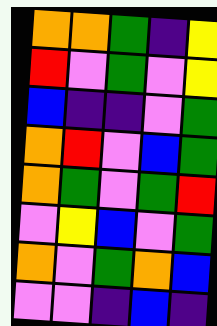[["orange", "orange", "green", "indigo", "yellow"], ["red", "violet", "green", "violet", "yellow"], ["blue", "indigo", "indigo", "violet", "green"], ["orange", "red", "violet", "blue", "green"], ["orange", "green", "violet", "green", "red"], ["violet", "yellow", "blue", "violet", "green"], ["orange", "violet", "green", "orange", "blue"], ["violet", "violet", "indigo", "blue", "indigo"]]